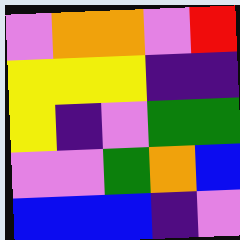[["violet", "orange", "orange", "violet", "red"], ["yellow", "yellow", "yellow", "indigo", "indigo"], ["yellow", "indigo", "violet", "green", "green"], ["violet", "violet", "green", "orange", "blue"], ["blue", "blue", "blue", "indigo", "violet"]]